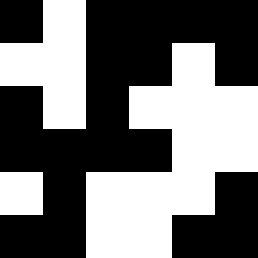[["black", "white", "black", "black", "black", "black"], ["white", "white", "black", "black", "white", "black"], ["black", "white", "black", "white", "white", "white"], ["black", "black", "black", "black", "white", "white"], ["white", "black", "white", "white", "white", "black"], ["black", "black", "white", "white", "black", "black"]]